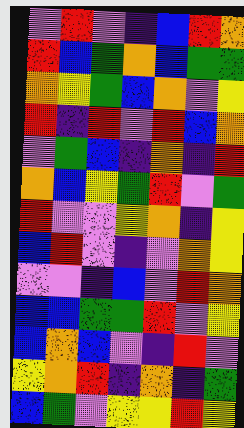[["violet", "red", "violet", "indigo", "blue", "red", "orange"], ["red", "blue", "green", "orange", "blue", "green", "green"], ["orange", "yellow", "green", "blue", "orange", "violet", "yellow"], ["red", "indigo", "red", "violet", "red", "blue", "orange"], ["violet", "green", "blue", "indigo", "orange", "indigo", "red"], ["orange", "blue", "yellow", "green", "red", "violet", "green"], ["red", "violet", "violet", "yellow", "orange", "indigo", "yellow"], ["blue", "red", "violet", "indigo", "violet", "orange", "yellow"], ["violet", "violet", "indigo", "blue", "violet", "red", "orange"], ["blue", "blue", "green", "green", "red", "violet", "yellow"], ["blue", "orange", "blue", "violet", "indigo", "red", "violet"], ["yellow", "orange", "red", "indigo", "orange", "indigo", "green"], ["blue", "green", "violet", "yellow", "yellow", "red", "yellow"]]